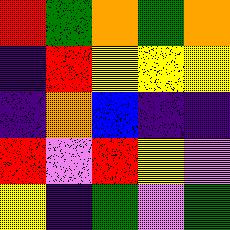[["red", "green", "orange", "green", "orange"], ["indigo", "red", "yellow", "yellow", "yellow"], ["indigo", "orange", "blue", "indigo", "indigo"], ["red", "violet", "red", "yellow", "violet"], ["yellow", "indigo", "green", "violet", "green"]]